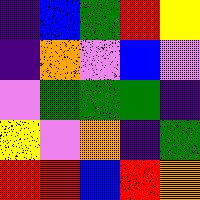[["indigo", "blue", "green", "red", "yellow"], ["indigo", "orange", "violet", "blue", "violet"], ["violet", "green", "green", "green", "indigo"], ["yellow", "violet", "orange", "indigo", "green"], ["red", "red", "blue", "red", "orange"]]